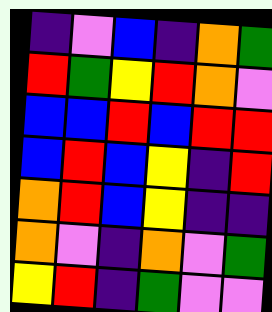[["indigo", "violet", "blue", "indigo", "orange", "green"], ["red", "green", "yellow", "red", "orange", "violet"], ["blue", "blue", "red", "blue", "red", "red"], ["blue", "red", "blue", "yellow", "indigo", "red"], ["orange", "red", "blue", "yellow", "indigo", "indigo"], ["orange", "violet", "indigo", "orange", "violet", "green"], ["yellow", "red", "indigo", "green", "violet", "violet"]]